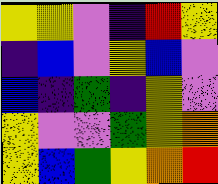[["yellow", "yellow", "violet", "indigo", "red", "yellow"], ["indigo", "blue", "violet", "yellow", "blue", "violet"], ["blue", "indigo", "green", "indigo", "yellow", "violet"], ["yellow", "violet", "violet", "green", "yellow", "orange"], ["yellow", "blue", "green", "yellow", "orange", "red"]]